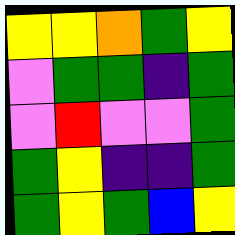[["yellow", "yellow", "orange", "green", "yellow"], ["violet", "green", "green", "indigo", "green"], ["violet", "red", "violet", "violet", "green"], ["green", "yellow", "indigo", "indigo", "green"], ["green", "yellow", "green", "blue", "yellow"]]